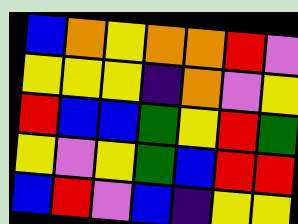[["blue", "orange", "yellow", "orange", "orange", "red", "violet"], ["yellow", "yellow", "yellow", "indigo", "orange", "violet", "yellow"], ["red", "blue", "blue", "green", "yellow", "red", "green"], ["yellow", "violet", "yellow", "green", "blue", "red", "red"], ["blue", "red", "violet", "blue", "indigo", "yellow", "yellow"]]